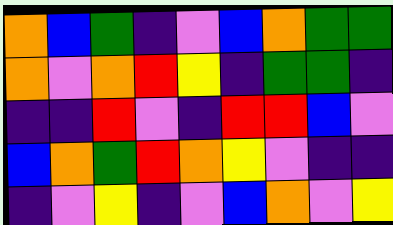[["orange", "blue", "green", "indigo", "violet", "blue", "orange", "green", "green"], ["orange", "violet", "orange", "red", "yellow", "indigo", "green", "green", "indigo"], ["indigo", "indigo", "red", "violet", "indigo", "red", "red", "blue", "violet"], ["blue", "orange", "green", "red", "orange", "yellow", "violet", "indigo", "indigo"], ["indigo", "violet", "yellow", "indigo", "violet", "blue", "orange", "violet", "yellow"]]